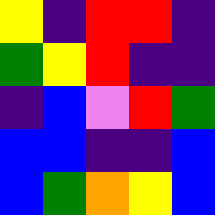[["yellow", "indigo", "red", "red", "indigo"], ["green", "yellow", "red", "indigo", "indigo"], ["indigo", "blue", "violet", "red", "green"], ["blue", "blue", "indigo", "indigo", "blue"], ["blue", "green", "orange", "yellow", "blue"]]